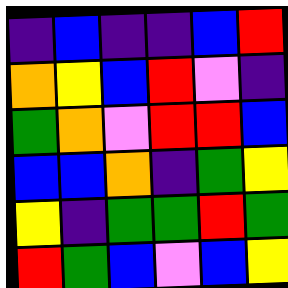[["indigo", "blue", "indigo", "indigo", "blue", "red"], ["orange", "yellow", "blue", "red", "violet", "indigo"], ["green", "orange", "violet", "red", "red", "blue"], ["blue", "blue", "orange", "indigo", "green", "yellow"], ["yellow", "indigo", "green", "green", "red", "green"], ["red", "green", "blue", "violet", "blue", "yellow"]]